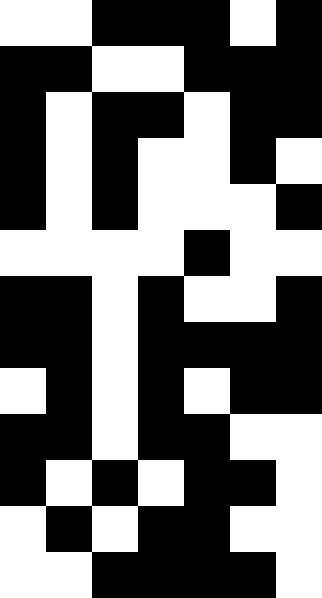[["white", "white", "black", "black", "black", "white", "black"], ["black", "black", "white", "white", "black", "black", "black"], ["black", "white", "black", "black", "white", "black", "black"], ["black", "white", "black", "white", "white", "black", "white"], ["black", "white", "black", "white", "white", "white", "black"], ["white", "white", "white", "white", "black", "white", "white"], ["black", "black", "white", "black", "white", "white", "black"], ["black", "black", "white", "black", "black", "black", "black"], ["white", "black", "white", "black", "white", "black", "black"], ["black", "black", "white", "black", "black", "white", "white"], ["black", "white", "black", "white", "black", "black", "white"], ["white", "black", "white", "black", "black", "white", "white"], ["white", "white", "black", "black", "black", "black", "white"]]